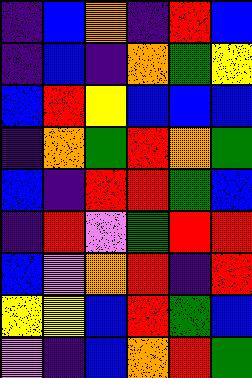[["indigo", "blue", "orange", "indigo", "red", "blue"], ["indigo", "blue", "indigo", "orange", "green", "yellow"], ["blue", "red", "yellow", "blue", "blue", "blue"], ["indigo", "orange", "green", "red", "orange", "green"], ["blue", "indigo", "red", "red", "green", "blue"], ["indigo", "red", "violet", "green", "red", "red"], ["blue", "violet", "orange", "red", "indigo", "red"], ["yellow", "yellow", "blue", "red", "green", "blue"], ["violet", "indigo", "blue", "orange", "red", "green"]]